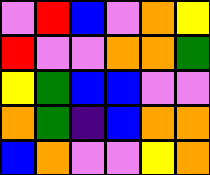[["violet", "red", "blue", "violet", "orange", "yellow"], ["red", "violet", "violet", "orange", "orange", "green"], ["yellow", "green", "blue", "blue", "violet", "violet"], ["orange", "green", "indigo", "blue", "orange", "orange"], ["blue", "orange", "violet", "violet", "yellow", "orange"]]